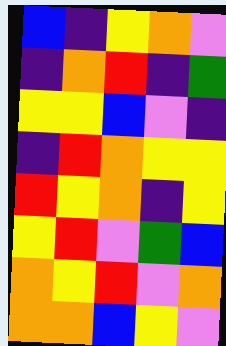[["blue", "indigo", "yellow", "orange", "violet"], ["indigo", "orange", "red", "indigo", "green"], ["yellow", "yellow", "blue", "violet", "indigo"], ["indigo", "red", "orange", "yellow", "yellow"], ["red", "yellow", "orange", "indigo", "yellow"], ["yellow", "red", "violet", "green", "blue"], ["orange", "yellow", "red", "violet", "orange"], ["orange", "orange", "blue", "yellow", "violet"]]